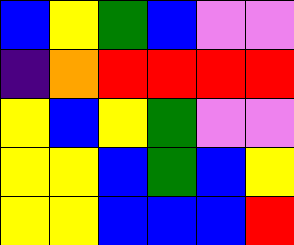[["blue", "yellow", "green", "blue", "violet", "violet"], ["indigo", "orange", "red", "red", "red", "red"], ["yellow", "blue", "yellow", "green", "violet", "violet"], ["yellow", "yellow", "blue", "green", "blue", "yellow"], ["yellow", "yellow", "blue", "blue", "blue", "red"]]